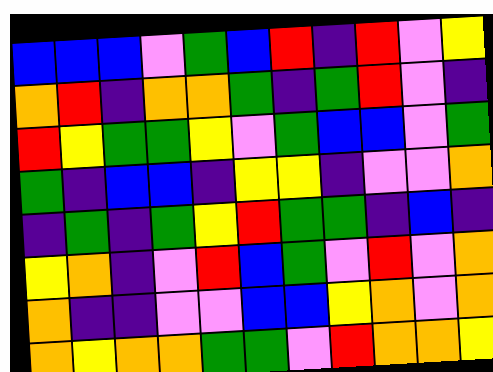[["blue", "blue", "blue", "violet", "green", "blue", "red", "indigo", "red", "violet", "yellow"], ["orange", "red", "indigo", "orange", "orange", "green", "indigo", "green", "red", "violet", "indigo"], ["red", "yellow", "green", "green", "yellow", "violet", "green", "blue", "blue", "violet", "green"], ["green", "indigo", "blue", "blue", "indigo", "yellow", "yellow", "indigo", "violet", "violet", "orange"], ["indigo", "green", "indigo", "green", "yellow", "red", "green", "green", "indigo", "blue", "indigo"], ["yellow", "orange", "indigo", "violet", "red", "blue", "green", "violet", "red", "violet", "orange"], ["orange", "indigo", "indigo", "violet", "violet", "blue", "blue", "yellow", "orange", "violet", "orange"], ["orange", "yellow", "orange", "orange", "green", "green", "violet", "red", "orange", "orange", "yellow"]]